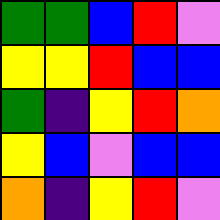[["green", "green", "blue", "red", "violet"], ["yellow", "yellow", "red", "blue", "blue"], ["green", "indigo", "yellow", "red", "orange"], ["yellow", "blue", "violet", "blue", "blue"], ["orange", "indigo", "yellow", "red", "violet"]]